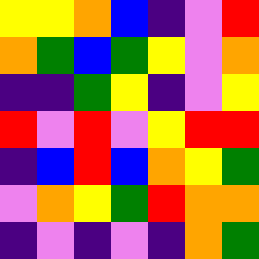[["yellow", "yellow", "orange", "blue", "indigo", "violet", "red"], ["orange", "green", "blue", "green", "yellow", "violet", "orange"], ["indigo", "indigo", "green", "yellow", "indigo", "violet", "yellow"], ["red", "violet", "red", "violet", "yellow", "red", "red"], ["indigo", "blue", "red", "blue", "orange", "yellow", "green"], ["violet", "orange", "yellow", "green", "red", "orange", "orange"], ["indigo", "violet", "indigo", "violet", "indigo", "orange", "green"]]